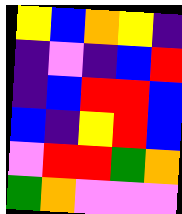[["yellow", "blue", "orange", "yellow", "indigo"], ["indigo", "violet", "indigo", "blue", "red"], ["indigo", "blue", "red", "red", "blue"], ["blue", "indigo", "yellow", "red", "blue"], ["violet", "red", "red", "green", "orange"], ["green", "orange", "violet", "violet", "violet"]]